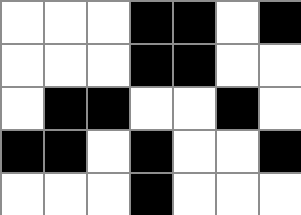[["white", "white", "white", "black", "black", "white", "black"], ["white", "white", "white", "black", "black", "white", "white"], ["white", "black", "black", "white", "white", "black", "white"], ["black", "black", "white", "black", "white", "white", "black"], ["white", "white", "white", "black", "white", "white", "white"]]